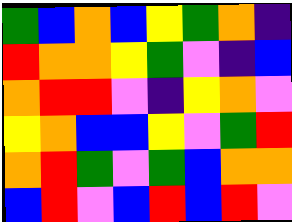[["green", "blue", "orange", "blue", "yellow", "green", "orange", "indigo"], ["red", "orange", "orange", "yellow", "green", "violet", "indigo", "blue"], ["orange", "red", "red", "violet", "indigo", "yellow", "orange", "violet"], ["yellow", "orange", "blue", "blue", "yellow", "violet", "green", "red"], ["orange", "red", "green", "violet", "green", "blue", "orange", "orange"], ["blue", "red", "violet", "blue", "red", "blue", "red", "violet"]]